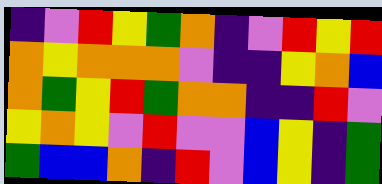[["indigo", "violet", "red", "yellow", "green", "orange", "indigo", "violet", "red", "yellow", "red"], ["orange", "yellow", "orange", "orange", "orange", "violet", "indigo", "indigo", "yellow", "orange", "blue"], ["orange", "green", "yellow", "red", "green", "orange", "orange", "indigo", "indigo", "red", "violet"], ["yellow", "orange", "yellow", "violet", "red", "violet", "violet", "blue", "yellow", "indigo", "green"], ["green", "blue", "blue", "orange", "indigo", "red", "violet", "blue", "yellow", "indigo", "green"]]